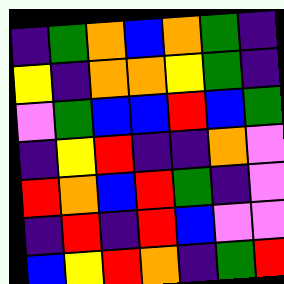[["indigo", "green", "orange", "blue", "orange", "green", "indigo"], ["yellow", "indigo", "orange", "orange", "yellow", "green", "indigo"], ["violet", "green", "blue", "blue", "red", "blue", "green"], ["indigo", "yellow", "red", "indigo", "indigo", "orange", "violet"], ["red", "orange", "blue", "red", "green", "indigo", "violet"], ["indigo", "red", "indigo", "red", "blue", "violet", "violet"], ["blue", "yellow", "red", "orange", "indigo", "green", "red"]]